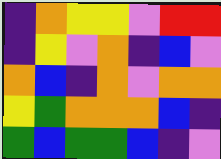[["indigo", "orange", "yellow", "yellow", "violet", "red", "red"], ["indigo", "yellow", "violet", "orange", "indigo", "blue", "violet"], ["orange", "blue", "indigo", "orange", "violet", "orange", "orange"], ["yellow", "green", "orange", "orange", "orange", "blue", "indigo"], ["green", "blue", "green", "green", "blue", "indigo", "violet"]]